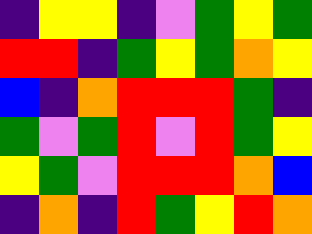[["indigo", "yellow", "yellow", "indigo", "violet", "green", "yellow", "green"], ["red", "red", "indigo", "green", "yellow", "green", "orange", "yellow"], ["blue", "indigo", "orange", "red", "red", "red", "green", "indigo"], ["green", "violet", "green", "red", "violet", "red", "green", "yellow"], ["yellow", "green", "violet", "red", "red", "red", "orange", "blue"], ["indigo", "orange", "indigo", "red", "green", "yellow", "red", "orange"]]